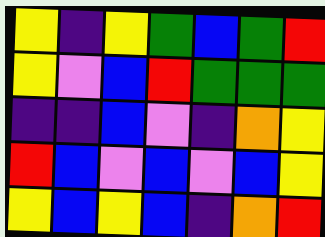[["yellow", "indigo", "yellow", "green", "blue", "green", "red"], ["yellow", "violet", "blue", "red", "green", "green", "green"], ["indigo", "indigo", "blue", "violet", "indigo", "orange", "yellow"], ["red", "blue", "violet", "blue", "violet", "blue", "yellow"], ["yellow", "blue", "yellow", "blue", "indigo", "orange", "red"]]